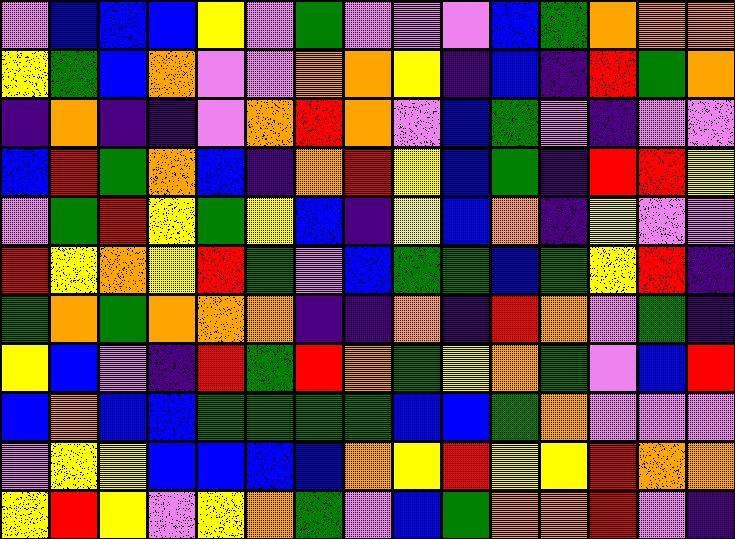[["violet", "blue", "blue", "blue", "yellow", "violet", "green", "violet", "violet", "violet", "blue", "green", "orange", "orange", "orange"], ["yellow", "green", "blue", "orange", "violet", "violet", "orange", "orange", "yellow", "indigo", "blue", "indigo", "red", "green", "orange"], ["indigo", "orange", "indigo", "indigo", "violet", "orange", "red", "orange", "violet", "blue", "green", "violet", "indigo", "violet", "violet"], ["blue", "red", "green", "orange", "blue", "indigo", "orange", "red", "yellow", "blue", "green", "indigo", "red", "red", "yellow"], ["violet", "green", "red", "yellow", "green", "yellow", "blue", "indigo", "yellow", "blue", "orange", "indigo", "yellow", "violet", "violet"], ["red", "yellow", "orange", "yellow", "red", "green", "violet", "blue", "green", "green", "blue", "green", "yellow", "red", "indigo"], ["green", "orange", "green", "orange", "orange", "orange", "indigo", "indigo", "orange", "indigo", "red", "orange", "violet", "green", "indigo"], ["yellow", "blue", "violet", "indigo", "red", "green", "red", "orange", "green", "yellow", "orange", "green", "violet", "blue", "red"], ["blue", "orange", "blue", "blue", "green", "green", "green", "green", "blue", "blue", "green", "orange", "violet", "violet", "violet"], ["violet", "yellow", "yellow", "blue", "blue", "blue", "blue", "orange", "yellow", "red", "yellow", "yellow", "red", "orange", "orange"], ["yellow", "red", "yellow", "violet", "yellow", "orange", "green", "violet", "blue", "green", "orange", "orange", "red", "violet", "indigo"]]